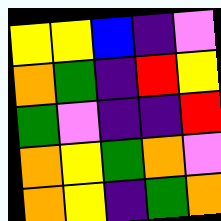[["yellow", "yellow", "blue", "indigo", "violet"], ["orange", "green", "indigo", "red", "yellow"], ["green", "violet", "indigo", "indigo", "red"], ["orange", "yellow", "green", "orange", "violet"], ["orange", "yellow", "indigo", "green", "orange"]]